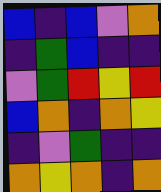[["blue", "indigo", "blue", "violet", "orange"], ["indigo", "green", "blue", "indigo", "indigo"], ["violet", "green", "red", "yellow", "red"], ["blue", "orange", "indigo", "orange", "yellow"], ["indigo", "violet", "green", "indigo", "indigo"], ["orange", "yellow", "orange", "indigo", "orange"]]